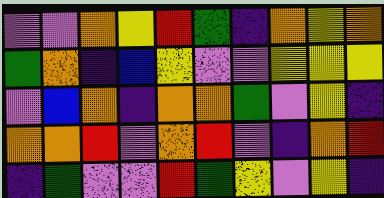[["violet", "violet", "orange", "yellow", "red", "green", "indigo", "orange", "yellow", "orange"], ["green", "orange", "indigo", "blue", "yellow", "violet", "violet", "yellow", "yellow", "yellow"], ["violet", "blue", "orange", "indigo", "orange", "orange", "green", "violet", "yellow", "indigo"], ["orange", "orange", "red", "violet", "orange", "red", "violet", "indigo", "orange", "red"], ["indigo", "green", "violet", "violet", "red", "green", "yellow", "violet", "yellow", "indigo"]]